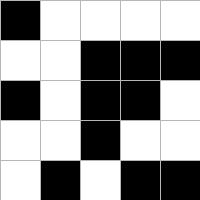[["black", "white", "white", "white", "white"], ["white", "white", "black", "black", "black"], ["black", "white", "black", "black", "white"], ["white", "white", "black", "white", "white"], ["white", "black", "white", "black", "black"]]